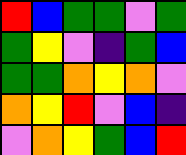[["red", "blue", "green", "green", "violet", "green"], ["green", "yellow", "violet", "indigo", "green", "blue"], ["green", "green", "orange", "yellow", "orange", "violet"], ["orange", "yellow", "red", "violet", "blue", "indigo"], ["violet", "orange", "yellow", "green", "blue", "red"]]